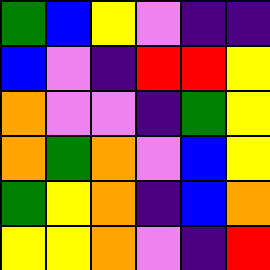[["green", "blue", "yellow", "violet", "indigo", "indigo"], ["blue", "violet", "indigo", "red", "red", "yellow"], ["orange", "violet", "violet", "indigo", "green", "yellow"], ["orange", "green", "orange", "violet", "blue", "yellow"], ["green", "yellow", "orange", "indigo", "blue", "orange"], ["yellow", "yellow", "orange", "violet", "indigo", "red"]]